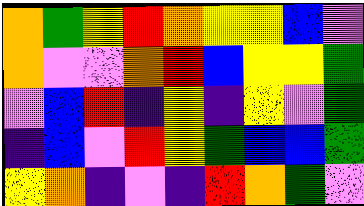[["orange", "green", "yellow", "red", "orange", "yellow", "yellow", "blue", "violet"], ["orange", "violet", "violet", "orange", "red", "blue", "yellow", "yellow", "green"], ["violet", "blue", "red", "indigo", "yellow", "indigo", "yellow", "violet", "green"], ["indigo", "blue", "violet", "red", "yellow", "green", "blue", "blue", "green"], ["yellow", "orange", "indigo", "violet", "indigo", "red", "orange", "green", "violet"]]